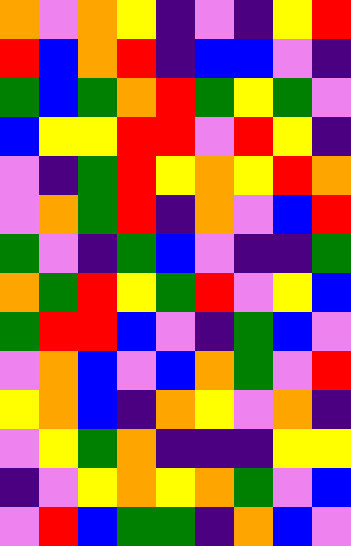[["orange", "violet", "orange", "yellow", "indigo", "violet", "indigo", "yellow", "red"], ["red", "blue", "orange", "red", "indigo", "blue", "blue", "violet", "indigo"], ["green", "blue", "green", "orange", "red", "green", "yellow", "green", "violet"], ["blue", "yellow", "yellow", "red", "red", "violet", "red", "yellow", "indigo"], ["violet", "indigo", "green", "red", "yellow", "orange", "yellow", "red", "orange"], ["violet", "orange", "green", "red", "indigo", "orange", "violet", "blue", "red"], ["green", "violet", "indigo", "green", "blue", "violet", "indigo", "indigo", "green"], ["orange", "green", "red", "yellow", "green", "red", "violet", "yellow", "blue"], ["green", "red", "red", "blue", "violet", "indigo", "green", "blue", "violet"], ["violet", "orange", "blue", "violet", "blue", "orange", "green", "violet", "red"], ["yellow", "orange", "blue", "indigo", "orange", "yellow", "violet", "orange", "indigo"], ["violet", "yellow", "green", "orange", "indigo", "indigo", "indigo", "yellow", "yellow"], ["indigo", "violet", "yellow", "orange", "yellow", "orange", "green", "violet", "blue"], ["violet", "red", "blue", "green", "green", "indigo", "orange", "blue", "violet"]]